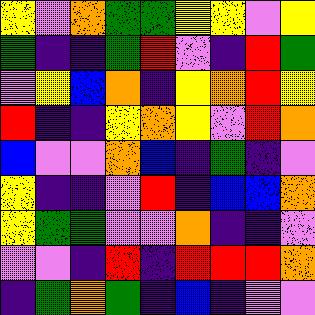[["yellow", "violet", "orange", "green", "green", "yellow", "yellow", "violet", "yellow"], ["green", "indigo", "indigo", "green", "red", "violet", "indigo", "red", "green"], ["violet", "yellow", "blue", "orange", "indigo", "yellow", "orange", "red", "yellow"], ["red", "indigo", "indigo", "yellow", "orange", "yellow", "violet", "red", "orange"], ["blue", "violet", "violet", "orange", "blue", "indigo", "green", "indigo", "violet"], ["yellow", "indigo", "indigo", "violet", "red", "indigo", "blue", "blue", "orange"], ["yellow", "green", "green", "violet", "violet", "orange", "indigo", "indigo", "violet"], ["violet", "violet", "indigo", "red", "indigo", "red", "red", "red", "orange"], ["indigo", "green", "orange", "green", "indigo", "blue", "indigo", "violet", "violet"]]